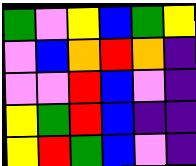[["green", "violet", "yellow", "blue", "green", "yellow"], ["violet", "blue", "orange", "red", "orange", "indigo"], ["violet", "violet", "red", "blue", "violet", "indigo"], ["yellow", "green", "red", "blue", "indigo", "indigo"], ["yellow", "red", "green", "blue", "violet", "indigo"]]